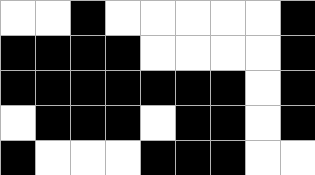[["white", "white", "black", "white", "white", "white", "white", "white", "black"], ["black", "black", "black", "black", "white", "white", "white", "white", "black"], ["black", "black", "black", "black", "black", "black", "black", "white", "black"], ["white", "black", "black", "black", "white", "black", "black", "white", "black"], ["black", "white", "white", "white", "black", "black", "black", "white", "white"]]